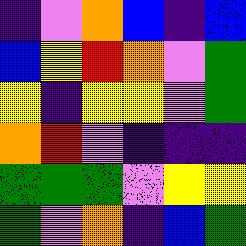[["indigo", "violet", "orange", "blue", "indigo", "blue"], ["blue", "yellow", "red", "orange", "violet", "green"], ["yellow", "indigo", "yellow", "yellow", "violet", "green"], ["orange", "red", "violet", "indigo", "indigo", "indigo"], ["green", "green", "green", "violet", "yellow", "yellow"], ["green", "violet", "orange", "indigo", "blue", "green"]]